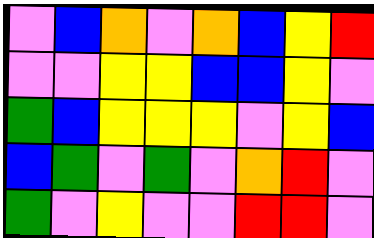[["violet", "blue", "orange", "violet", "orange", "blue", "yellow", "red"], ["violet", "violet", "yellow", "yellow", "blue", "blue", "yellow", "violet"], ["green", "blue", "yellow", "yellow", "yellow", "violet", "yellow", "blue"], ["blue", "green", "violet", "green", "violet", "orange", "red", "violet"], ["green", "violet", "yellow", "violet", "violet", "red", "red", "violet"]]